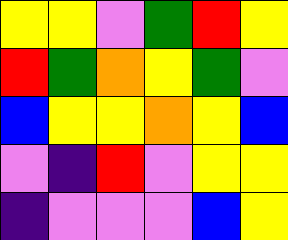[["yellow", "yellow", "violet", "green", "red", "yellow"], ["red", "green", "orange", "yellow", "green", "violet"], ["blue", "yellow", "yellow", "orange", "yellow", "blue"], ["violet", "indigo", "red", "violet", "yellow", "yellow"], ["indigo", "violet", "violet", "violet", "blue", "yellow"]]